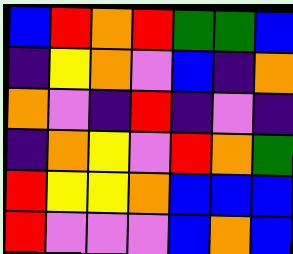[["blue", "red", "orange", "red", "green", "green", "blue"], ["indigo", "yellow", "orange", "violet", "blue", "indigo", "orange"], ["orange", "violet", "indigo", "red", "indigo", "violet", "indigo"], ["indigo", "orange", "yellow", "violet", "red", "orange", "green"], ["red", "yellow", "yellow", "orange", "blue", "blue", "blue"], ["red", "violet", "violet", "violet", "blue", "orange", "blue"]]